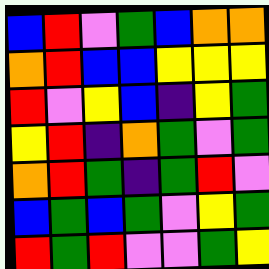[["blue", "red", "violet", "green", "blue", "orange", "orange"], ["orange", "red", "blue", "blue", "yellow", "yellow", "yellow"], ["red", "violet", "yellow", "blue", "indigo", "yellow", "green"], ["yellow", "red", "indigo", "orange", "green", "violet", "green"], ["orange", "red", "green", "indigo", "green", "red", "violet"], ["blue", "green", "blue", "green", "violet", "yellow", "green"], ["red", "green", "red", "violet", "violet", "green", "yellow"]]